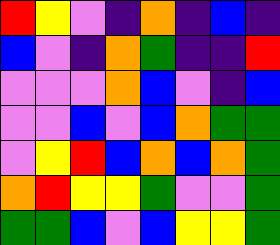[["red", "yellow", "violet", "indigo", "orange", "indigo", "blue", "indigo"], ["blue", "violet", "indigo", "orange", "green", "indigo", "indigo", "red"], ["violet", "violet", "violet", "orange", "blue", "violet", "indigo", "blue"], ["violet", "violet", "blue", "violet", "blue", "orange", "green", "green"], ["violet", "yellow", "red", "blue", "orange", "blue", "orange", "green"], ["orange", "red", "yellow", "yellow", "green", "violet", "violet", "green"], ["green", "green", "blue", "violet", "blue", "yellow", "yellow", "green"]]